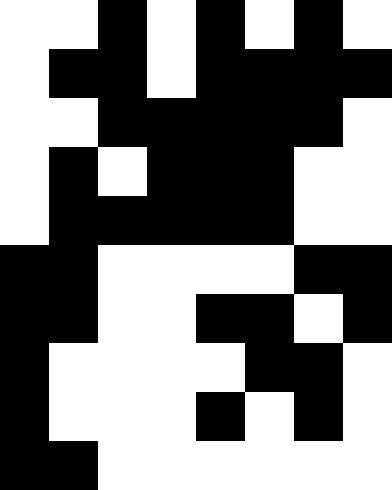[["white", "white", "black", "white", "black", "white", "black", "white"], ["white", "black", "black", "white", "black", "black", "black", "black"], ["white", "white", "black", "black", "black", "black", "black", "white"], ["white", "black", "white", "black", "black", "black", "white", "white"], ["white", "black", "black", "black", "black", "black", "white", "white"], ["black", "black", "white", "white", "white", "white", "black", "black"], ["black", "black", "white", "white", "black", "black", "white", "black"], ["black", "white", "white", "white", "white", "black", "black", "white"], ["black", "white", "white", "white", "black", "white", "black", "white"], ["black", "black", "white", "white", "white", "white", "white", "white"]]